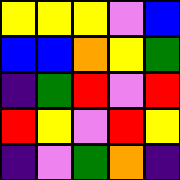[["yellow", "yellow", "yellow", "violet", "blue"], ["blue", "blue", "orange", "yellow", "green"], ["indigo", "green", "red", "violet", "red"], ["red", "yellow", "violet", "red", "yellow"], ["indigo", "violet", "green", "orange", "indigo"]]